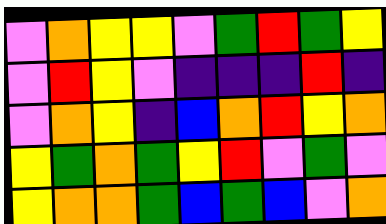[["violet", "orange", "yellow", "yellow", "violet", "green", "red", "green", "yellow"], ["violet", "red", "yellow", "violet", "indigo", "indigo", "indigo", "red", "indigo"], ["violet", "orange", "yellow", "indigo", "blue", "orange", "red", "yellow", "orange"], ["yellow", "green", "orange", "green", "yellow", "red", "violet", "green", "violet"], ["yellow", "orange", "orange", "green", "blue", "green", "blue", "violet", "orange"]]